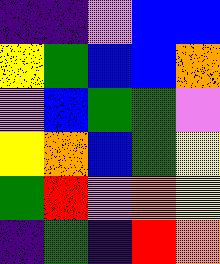[["indigo", "indigo", "violet", "blue", "blue"], ["yellow", "green", "blue", "blue", "orange"], ["violet", "blue", "green", "green", "violet"], ["yellow", "orange", "blue", "green", "yellow"], ["green", "red", "violet", "orange", "yellow"], ["indigo", "green", "indigo", "red", "orange"]]